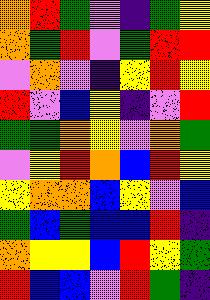[["orange", "red", "green", "violet", "indigo", "green", "yellow"], ["orange", "green", "red", "violet", "green", "red", "red"], ["violet", "orange", "violet", "indigo", "yellow", "red", "yellow"], ["red", "violet", "blue", "yellow", "indigo", "violet", "red"], ["green", "green", "orange", "yellow", "violet", "orange", "green"], ["violet", "yellow", "red", "orange", "blue", "red", "yellow"], ["yellow", "orange", "orange", "blue", "yellow", "violet", "blue"], ["green", "blue", "green", "blue", "blue", "red", "indigo"], ["orange", "yellow", "yellow", "blue", "red", "yellow", "green"], ["red", "blue", "blue", "violet", "red", "green", "indigo"]]